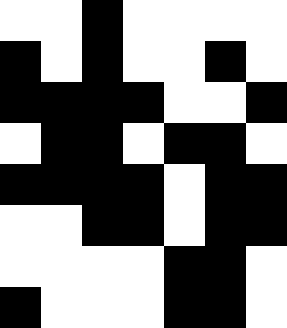[["white", "white", "black", "white", "white", "white", "white"], ["black", "white", "black", "white", "white", "black", "white"], ["black", "black", "black", "black", "white", "white", "black"], ["white", "black", "black", "white", "black", "black", "white"], ["black", "black", "black", "black", "white", "black", "black"], ["white", "white", "black", "black", "white", "black", "black"], ["white", "white", "white", "white", "black", "black", "white"], ["black", "white", "white", "white", "black", "black", "white"]]